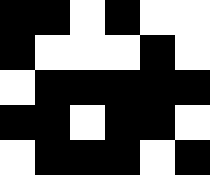[["black", "black", "white", "black", "white", "white"], ["black", "white", "white", "white", "black", "white"], ["white", "black", "black", "black", "black", "black"], ["black", "black", "white", "black", "black", "white"], ["white", "black", "black", "black", "white", "black"]]